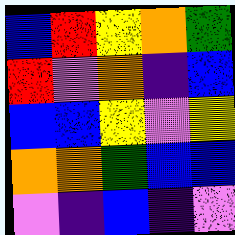[["blue", "red", "yellow", "orange", "green"], ["red", "violet", "orange", "indigo", "blue"], ["blue", "blue", "yellow", "violet", "yellow"], ["orange", "orange", "green", "blue", "blue"], ["violet", "indigo", "blue", "indigo", "violet"]]